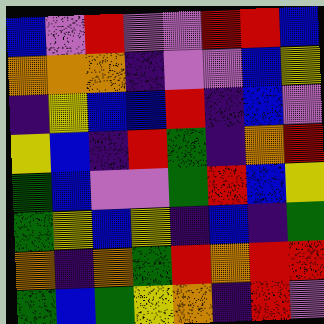[["blue", "violet", "red", "violet", "violet", "red", "red", "blue"], ["orange", "orange", "orange", "indigo", "violet", "violet", "blue", "yellow"], ["indigo", "yellow", "blue", "blue", "red", "indigo", "blue", "violet"], ["yellow", "blue", "indigo", "red", "green", "indigo", "orange", "red"], ["green", "blue", "violet", "violet", "green", "red", "blue", "yellow"], ["green", "yellow", "blue", "yellow", "indigo", "blue", "indigo", "green"], ["orange", "indigo", "orange", "green", "red", "orange", "red", "red"], ["green", "blue", "green", "yellow", "orange", "indigo", "red", "violet"]]